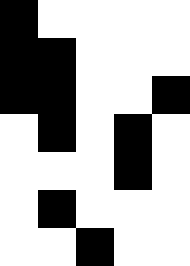[["black", "white", "white", "white", "white"], ["black", "black", "white", "white", "white"], ["black", "black", "white", "white", "black"], ["white", "black", "white", "black", "white"], ["white", "white", "white", "black", "white"], ["white", "black", "white", "white", "white"], ["white", "white", "black", "white", "white"]]